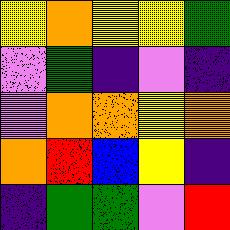[["yellow", "orange", "yellow", "yellow", "green"], ["violet", "green", "indigo", "violet", "indigo"], ["violet", "orange", "orange", "yellow", "orange"], ["orange", "red", "blue", "yellow", "indigo"], ["indigo", "green", "green", "violet", "red"]]